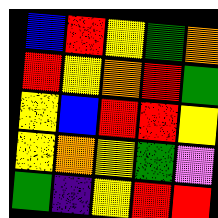[["blue", "red", "yellow", "green", "orange"], ["red", "yellow", "orange", "red", "green"], ["yellow", "blue", "red", "red", "yellow"], ["yellow", "orange", "yellow", "green", "violet"], ["green", "indigo", "yellow", "red", "red"]]